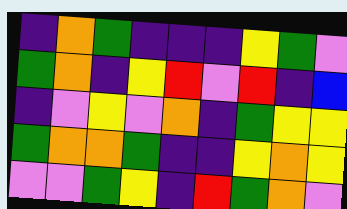[["indigo", "orange", "green", "indigo", "indigo", "indigo", "yellow", "green", "violet"], ["green", "orange", "indigo", "yellow", "red", "violet", "red", "indigo", "blue"], ["indigo", "violet", "yellow", "violet", "orange", "indigo", "green", "yellow", "yellow"], ["green", "orange", "orange", "green", "indigo", "indigo", "yellow", "orange", "yellow"], ["violet", "violet", "green", "yellow", "indigo", "red", "green", "orange", "violet"]]